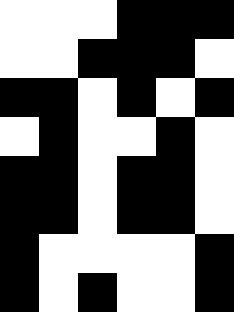[["white", "white", "white", "black", "black", "black"], ["white", "white", "black", "black", "black", "white"], ["black", "black", "white", "black", "white", "black"], ["white", "black", "white", "white", "black", "white"], ["black", "black", "white", "black", "black", "white"], ["black", "black", "white", "black", "black", "white"], ["black", "white", "white", "white", "white", "black"], ["black", "white", "black", "white", "white", "black"]]